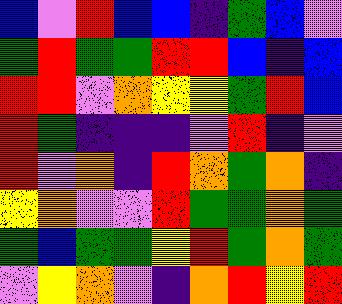[["blue", "violet", "red", "blue", "blue", "indigo", "green", "blue", "violet"], ["green", "red", "green", "green", "red", "red", "blue", "indigo", "blue"], ["red", "red", "violet", "orange", "yellow", "yellow", "green", "red", "blue"], ["red", "green", "indigo", "indigo", "indigo", "violet", "red", "indigo", "violet"], ["red", "violet", "orange", "indigo", "red", "orange", "green", "orange", "indigo"], ["yellow", "orange", "violet", "violet", "red", "green", "green", "orange", "green"], ["green", "blue", "green", "green", "yellow", "red", "green", "orange", "green"], ["violet", "yellow", "orange", "violet", "indigo", "orange", "red", "yellow", "red"]]